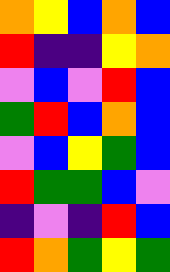[["orange", "yellow", "blue", "orange", "blue"], ["red", "indigo", "indigo", "yellow", "orange"], ["violet", "blue", "violet", "red", "blue"], ["green", "red", "blue", "orange", "blue"], ["violet", "blue", "yellow", "green", "blue"], ["red", "green", "green", "blue", "violet"], ["indigo", "violet", "indigo", "red", "blue"], ["red", "orange", "green", "yellow", "green"]]